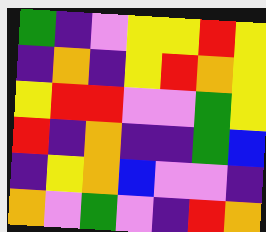[["green", "indigo", "violet", "yellow", "yellow", "red", "yellow"], ["indigo", "orange", "indigo", "yellow", "red", "orange", "yellow"], ["yellow", "red", "red", "violet", "violet", "green", "yellow"], ["red", "indigo", "orange", "indigo", "indigo", "green", "blue"], ["indigo", "yellow", "orange", "blue", "violet", "violet", "indigo"], ["orange", "violet", "green", "violet", "indigo", "red", "orange"]]